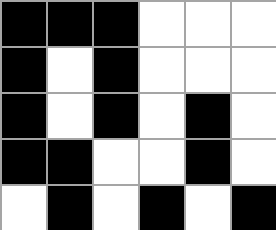[["black", "black", "black", "white", "white", "white"], ["black", "white", "black", "white", "white", "white"], ["black", "white", "black", "white", "black", "white"], ["black", "black", "white", "white", "black", "white"], ["white", "black", "white", "black", "white", "black"]]